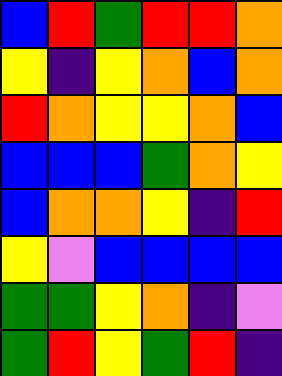[["blue", "red", "green", "red", "red", "orange"], ["yellow", "indigo", "yellow", "orange", "blue", "orange"], ["red", "orange", "yellow", "yellow", "orange", "blue"], ["blue", "blue", "blue", "green", "orange", "yellow"], ["blue", "orange", "orange", "yellow", "indigo", "red"], ["yellow", "violet", "blue", "blue", "blue", "blue"], ["green", "green", "yellow", "orange", "indigo", "violet"], ["green", "red", "yellow", "green", "red", "indigo"]]